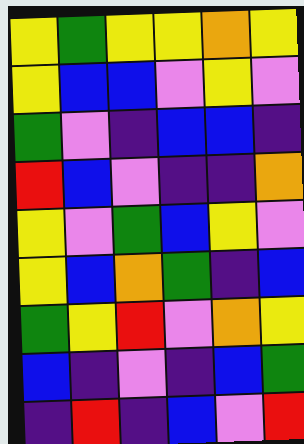[["yellow", "green", "yellow", "yellow", "orange", "yellow"], ["yellow", "blue", "blue", "violet", "yellow", "violet"], ["green", "violet", "indigo", "blue", "blue", "indigo"], ["red", "blue", "violet", "indigo", "indigo", "orange"], ["yellow", "violet", "green", "blue", "yellow", "violet"], ["yellow", "blue", "orange", "green", "indigo", "blue"], ["green", "yellow", "red", "violet", "orange", "yellow"], ["blue", "indigo", "violet", "indigo", "blue", "green"], ["indigo", "red", "indigo", "blue", "violet", "red"]]